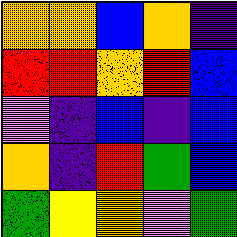[["orange", "orange", "blue", "orange", "indigo"], ["red", "red", "orange", "red", "blue"], ["violet", "indigo", "blue", "indigo", "blue"], ["orange", "indigo", "red", "green", "blue"], ["green", "yellow", "orange", "violet", "green"]]